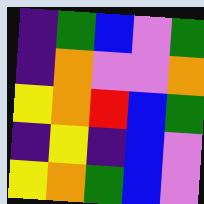[["indigo", "green", "blue", "violet", "green"], ["indigo", "orange", "violet", "violet", "orange"], ["yellow", "orange", "red", "blue", "green"], ["indigo", "yellow", "indigo", "blue", "violet"], ["yellow", "orange", "green", "blue", "violet"]]